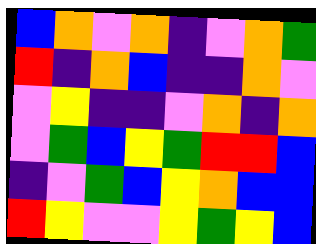[["blue", "orange", "violet", "orange", "indigo", "violet", "orange", "green"], ["red", "indigo", "orange", "blue", "indigo", "indigo", "orange", "violet"], ["violet", "yellow", "indigo", "indigo", "violet", "orange", "indigo", "orange"], ["violet", "green", "blue", "yellow", "green", "red", "red", "blue"], ["indigo", "violet", "green", "blue", "yellow", "orange", "blue", "blue"], ["red", "yellow", "violet", "violet", "yellow", "green", "yellow", "blue"]]